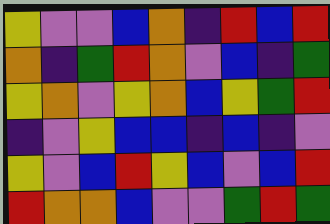[["yellow", "violet", "violet", "blue", "orange", "indigo", "red", "blue", "red"], ["orange", "indigo", "green", "red", "orange", "violet", "blue", "indigo", "green"], ["yellow", "orange", "violet", "yellow", "orange", "blue", "yellow", "green", "red"], ["indigo", "violet", "yellow", "blue", "blue", "indigo", "blue", "indigo", "violet"], ["yellow", "violet", "blue", "red", "yellow", "blue", "violet", "blue", "red"], ["red", "orange", "orange", "blue", "violet", "violet", "green", "red", "green"]]